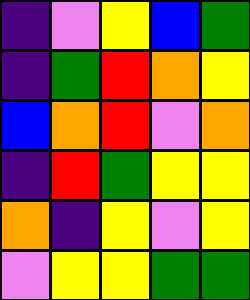[["indigo", "violet", "yellow", "blue", "green"], ["indigo", "green", "red", "orange", "yellow"], ["blue", "orange", "red", "violet", "orange"], ["indigo", "red", "green", "yellow", "yellow"], ["orange", "indigo", "yellow", "violet", "yellow"], ["violet", "yellow", "yellow", "green", "green"]]